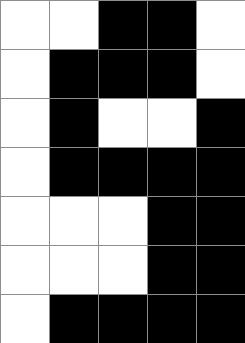[["white", "white", "black", "black", "white"], ["white", "black", "black", "black", "white"], ["white", "black", "white", "white", "black"], ["white", "black", "black", "black", "black"], ["white", "white", "white", "black", "black"], ["white", "white", "white", "black", "black"], ["white", "black", "black", "black", "black"]]